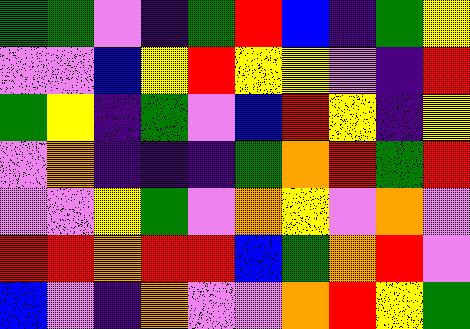[["green", "green", "violet", "indigo", "green", "red", "blue", "indigo", "green", "yellow"], ["violet", "violet", "blue", "yellow", "red", "yellow", "yellow", "violet", "indigo", "red"], ["green", "yellow", "indigo", "green", "violet", "blue", "red", "yellow", "indigo", "yellow"], ["violet", "orange", "indigo", "indigo", "indigo", "green", "orange", "red", "green", "red"], ["violet", "violet", "yellow", "green", "violet", "orange", "yellow", "violet", "orange", "violet"], ["red", "red", "orange", "red", "red", "blue", "green", "orange", "red", "violet"], ["blue", "violet", "indigo", "orange", "violet", "violet", "orange", "red", "yellow", "green"]]